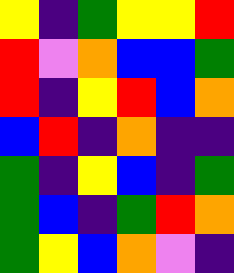[["yellow", "indigo", "green", "yellow", "yellow", "red"], ["red", "violet", "orange", "blue", "blue", "green"], ["red", "indigo", "yellow", "red", "blue", "orange"], ["blue", "red", "indigo", "orange", "indigo", "indigo"], ["green", "indigo", "yellow", "blue", "indigo", "green"], ["green", "blue", "indigo", "green", "red", "orange"], ["green", "yellow", "blue", "orange", "violet", "indigo"]]